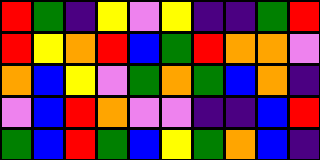[["red", "green", "indigo", "yellow", "violet", "yellow", "indigo", "indigo", "green", "red"], ["red", "yellow", "orange", "red", "blue", "green", "red", "orange", "orange", "violet"], ["orange", "blue", "yellow", "violet", "green", "orange", "green", "blue", "orange", "indigo"], ["violet", "blue", "red", "orange", "violet", "violet", "indigo", "indigo", "blue", "red"], ["green", "blue", "red", "green", "blue", "yellow", "green", "orange", "blue", "indigo"]]